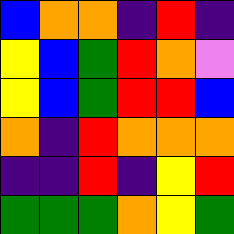[["blue", "orange", "orange", "indigo", "red", "indigo"], ["yellow", "blue", "green", "red", "orange", "violet"], ["yellow", "blue", "green", "red", "red", "blue"], ["orange", "indigo", "red", "orange", "orange", "orange"], ["indigo", "indigo", "red", "indigo", "yellow", "red"], ["green", "green", "green", "orange", "yellow", "green"]]